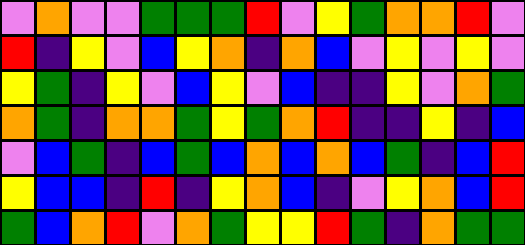[["violet", "orange", "violet", "violet", "green", "green", "green", "red", "violet", "yellow", "green", "orange", "orange", "red", "violet"], ["red", "indigo", "yellow", "violet", "blue", "yellow", "orange", "indigo", "orange", "blue", "violet", "yellow", "violet", "yellow", "violet"], ["yellow", "green", "indigo", "yellow", "violet", "blue", "yellow", "violet", "blue", "indigo", "indigo", "yellow", "violet", "orange", "green"], ["orange", "green", "indigo", "orange", "orange", "green", "yellow", "green", "orange", "red", "indigo", "indigo", "yellow", "indigo", "blue"], ["violet", "blue", "green", "indigo", "blue", "green", "blue", "orange", "blue", "orange", "blue", "green", "indigo", "blue", "red"], ["yellow", "blue", "blue", "indigo", "red", "indigo", "yellow", "orange", "blue", "indigo", "violet", "yellow", "orange", "blue", "red"], ["green", "blue", "orange", "red", "violet", "orange", "green", "yellow", "yellow", "red", "green", "indigo", "orange", "green", "green"]]